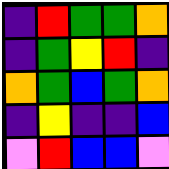[["indigo", "red", "green", "green", "orange"], ["indigo", "green", "yellow", "red", "indigo"], ["orange", "green", "blue", "green", "orange"], ["indigo", "yellow", "indigo", "indigo", "blue"], ["violet", "red", "blue", "blue", "violet"]]